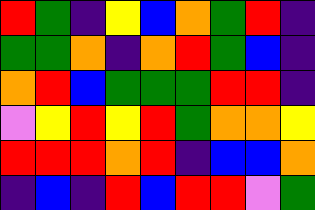[["red", "green", "indigo", "yellow", "blue", "orange", "green", "red", "indigo"], ["green", "green", "orange", "indigo", "orange", "red", "green", "blue", "indigo"], ["orange", "red", "blue", "green", "green", "green", "red", "red", "indigo"], ["violet", "yellow", "red", "yellow", "red", "green", "orange", "orange", "yellow"], ["red", "red", "red", "orange", "red", "indigo", "blue", "blue", "orange"], ["indigo", "blue", "indigo", "red", "blue", "red", "red", "violet", "green"]]